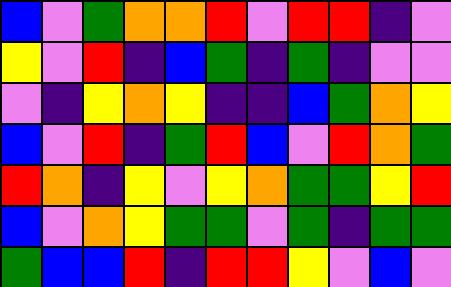[["blue", "violet", "green", "orange", "orange", "red", "violet", "red", "red", "indigo", "violet"], ["yellow", "violet", "red", "indigo", "blue", "green", "indigo", "green", "indigo", "violet", "violet"], ["violet", "indigo", "yellow", "orange", "yellow", "indigo", "indigo", "blue", "green", "orange", "yellow"], ["blue", "violet", "red", "indigo", "green", "red", "blue", "violet", "red", "orange", "green"], ["red", "orange", "indigo", "yellow", "violet", "yellow", "orange", "green", "green", "yellow", "red"], ["blue", "violet", "orange", "yellow", "green", "green", "violet", "green", "indigo", "green", "green"], ["green", "blue", "blue", "red", "indigo", "red", "red", "yellow", "violet", "blue", "violet"]]